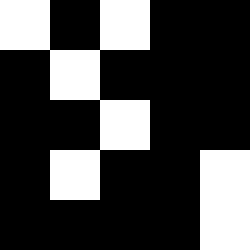[["white", "black", "white", "black", "black"], ["black", "white", "black", "black", "black"], ["black", "black", "white", "black", "black"], ["black", "white", "black", "black", "white"], ["black", "black", "black", "black", "white"]]